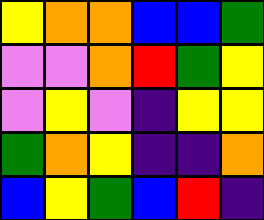[["yellow", "orange", "orange", "blue", "blue", "green"], ["violet", "violet", "orange", "red", "green", "yellow"], ["violet", "yellow", "violet", "indigo", "yellow", "yellow"], ["green", "orange", "yellow", "indigo", "indigo", "orange"], ["blue", "yellow", "green", "blue", "red", "indigo"]]